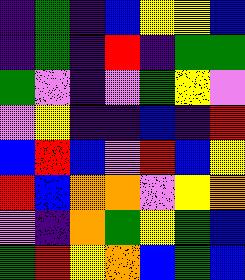[["indigo", "green", "indigo", "blue", "yellow", "yellow", "blue"], ["indigo", "green", "indigo", "red", "indigo", "green", "green"], ["green", "violet", "indigo", "violet", "green", "yellow", "violet"], ["violet", "yellow", "indigo", "indigo", "blue", "indigo", "red"], ["blue", "red", "blue", "violet", "red", "blue", "yellow"], ["red", "blue", "orange", "orange", "violet", "yellow", "orange"], ["violet", "indigo", "orange", "green", "yellow", "green", "blue"], ["green", "red", "yellow", "orange", "blue", "green", "blue"]]